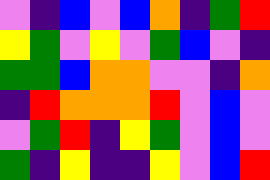[["violet", "indigo", "blue", "violet", "blue", "orange", "indigo", "green", "red"], ["yellow", "green", "violet", "yellow", "violet", "green", "blue", "violet", "indigo"], ["green", "green", "blue", "orange", "orange", "violet", "violet", "indigo", "orange"], ["indigo", "red", "orange", "orange", "orange", "red", "violet", "blue", "violet"], ["violet", "green", "red", "indigo", "yellow", "green", "violet", "blue", "violet"], ["green", "indigo", "yellow", "indigo", "indigo", "yellow", "violet", "blue", "red"]]